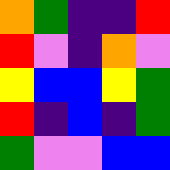[["orange", "green", "indigo", "indigo", "red"], ["red", "violet", "indigo", "orange", "violet"], ["yellow", "blue", "blue", "yellow", "green"], ["red", "indigo", "blue", "indigo", "green"], ["green", "violet", "violet", "blue", "blue"]]